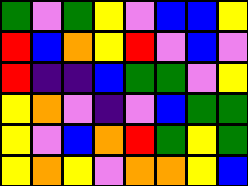[["green", "violet", "green", "yellow", "violet", "blue", "blue", "yellow"], ["red", "blue", "orange", "yellow", "red", "violet", "blue", "violet"], ["red", "indigo", "indigo", "blue", "green", "green", "violet", "yellow"], ["yellow", "orange", "violet", "indigo", "violet", "blue", "green", "green"], ["yellow", "violet", "blue", "orange", "red", "green", "yellow", "green"], ["yellow", "orange", "yellow", "violet", "orange", "orange", "yellow", "blue"]]